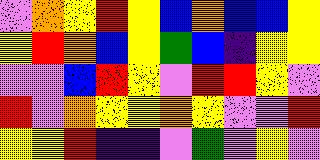[["violet", "orange", "yellow", "red", "yellow", "blue", "orange", "blue", "blue", "yellow"], ["yellow", "red", "orange", "blue", "yellow", "green", "blue", "indigo", "yellow", "yellow"], ["violet", "violet", "blue", "red", "yellow", "violet", "red", "red", "yellow", "violet"], ["red", "violet", "orange", "yellow", "yellow", "orange", "yellow", "violet", "violet", "red"], ["yellow", "yellow", "red", "indigo", "indigo", "violet", "green", "violet", "yellow", "violet"]]